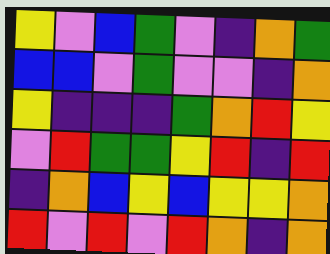[["yellow", "violet", "blue", "green", "violet", "indigo", "orange", "green"], ["blue", "blue", "violet", "green", "violet", "violet", "indigo", "orange"], ["yellow", "indigo", "indigo", "indigo", "green", "orange", "red", "yellow"], ["violet", "red", "green", "green", "yellow", "red", "indigo", "red"], ["indigo", "orange", "blue", "yellow", "blue", "yellow", "yellow", "orange"], ["red", "violet", "red", "violet", "red", "orange", "indigo", "orange"]]